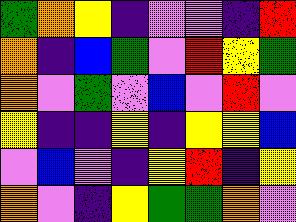[["green", "orange", "yellow", "indigo", "violet", "violet", "indigo", "red"], ["orange", "indigo", "blue", "green", "violet", "red", "yellow", "green"], ["orange", "violet", "green", "violet", "blue", "violet", "red", "violet"], ["yellow", "indigo", "indigo", "yellow", "indigo", "yellow", "yellow", "blue"], ["violet", "blue", "violet", "indigo", "yellow", "red", "indigo", "yellow"], ["orange", "violet", "indigo", "yellow", "green", "green", "orange", "violet"]]